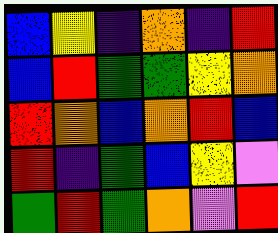[["blue", "yellow", "indigo", "orange", "indigo", "red"], ["blue", "red", "green", "green", "yellow", "orange"], ["red", "orange", "blue", "orange", "red", "blue"], ["red", "indigo", "green", "blue", "yellow", "violet"], ["green", "red", "green", "orange", "violet", "red"]]